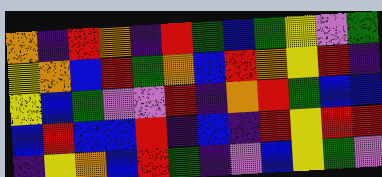[["orange", "indigo", "red", "orange", "indigo", "red", "green", "blue", "green", "yellow", "violet", "green"], ["yellow", "orange", "blue", "red", "green", "orange", "blue", "red", "orange", "yellow", "red", "indigo"], ["yellow", "blue", "green", "violet", "violet", "red", "indigo", "orange", "red", "green", "blue", "blue"], ["blue", "red", "blue", "blue", "red", "indigo", "blue", "indigo", "red", "yellow", "red", "red"], ["indigo", "yellow", "orange", "blue", "red", "green", "indigo", "violet", "blue", "yellow", "green", "violet"]]